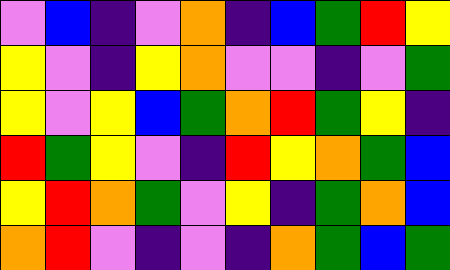[["violet", "blue", "indigo", "violet", "orange", "indigo", "blue", "green", "red", "yellow"], ["yellow", "violet", "indigo", "yellow", "orange", "violet", "violet", "indigo", "violet", "green"], ["yellow", "violet", "yellow", "blue", "green", "orange", "red", "green", "yellow", "indigo"], ["red", "green", "yellow", "violet", "indigo", "red", "yellow", "orange", "green", "blue"], ["yellow", "red", "orange", "green", "violet", "yellow", "indigo", "green", "orange", "blue"], ["orange", "red", "violet", "indigo", "violet", "indigo", "orange", "green", "blue", "green"]]